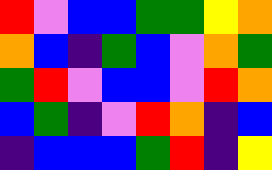[["red", "violet", "blue", "blue", "green", "green", "yellow", "orange"], ["orange", "blue", "indigo", "green", "blue", "violet", "orange", "green"], ["green", "red", "violet", "blue", "blue", "violet", "red", "orange"], ["blue", "green", "indigo", "violet", "red", "orange", "indigo", "blue"], ["indigo", "blue", "blue", "blue", "green", "red", "indigo", "yellow"]]